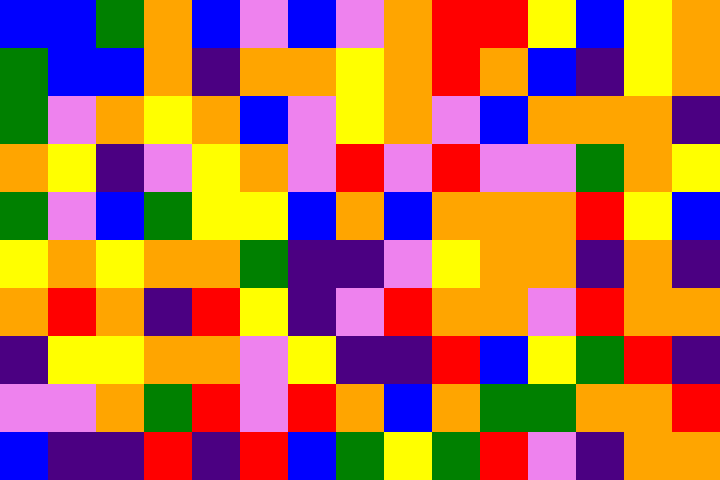[["blue", "blue", "green", "orange", "blue", "violet", "blue", "violet", "orange", "red", "red", "yellow", "blue", "yellow", "orange"], ["green", "blue", "blue", "orange", "indigo", "orange", "orange", "yellow", "orange", "red", "orange", "blue", "indigo", "yellow", "orange"], ["green", "violet", "orange", "yellow", "orange", "blue", "violet", "yellow", "orange", "violet", "blue", "orange", "orange", "orange", "indigo"], ["orange", "yellow", "indigo", "violet", "yellow", "orange", "violet", "red", "violet", "red", "violet", "violet", "green", "orange", "yellow"], ["green", "violet", "blue", "green", "yellow", "yellow", "blue", "orange", "blue", "orange", "orange", "orange", "red", "yellow", "blue"], ["yellow", "orange", "yellow", "orange", "orange", "green", "indigo", "indigo", "violet", "yellow", "orange", "orange", "indigo", "orange", "indigo"], ["orange", "red", "orange", "indigo", "red", "yellow", "indigo", "violet", "red", "orange", "orange", "violet", "red", "orange", "orange"], ["indigo", "yellow", "yellow", "orange", "orange", "violet", "yellow", "indigo", "indigo", "red", "blue", "yellow", "green", "red", "indigo"], ["violet", "violet", "orange", "green", "red", "violet", "red", "orange", "blue", "orange", "green", "green", "orange", "orange", "red"], ["blue", "indigo", "indigo", "red", "indigo", "red", "blue", "green", "yellow", "green", "red", "violet", "indigo", "orange", "orange"]]